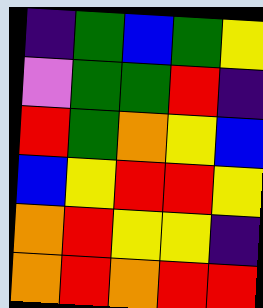[["indigo", "green", "blue", "green", "yellow"], ["violet", "green", "green", "red", "indigo"], ["red", "green", "orange", "yellow", "blue"], ["blue", "yellow", "red", "red", "yellow"], ["orange", "red", "yellow", "yellow", "indigo"], ["orange", "red", "orange", "red", "red"]]